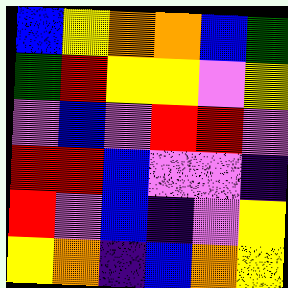[["blue", "yellow", "orange", "orange", "blue", "green"], ["green", "red", "yellow", "yellow", "violet", "yellow"], ["violet", "blue", "violet", "red", "red", "violet"], ["red", "red", "blue", "violet", "violet", "indigo"], ["red", "violet", "blue", "indigo", "violet", "yellow"], ["yellow", "orange", "indigo", "blue", "orange", "yellow"]]